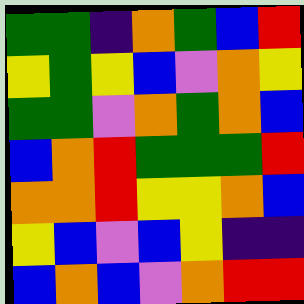[["green", "green", "indigo", "orange", "green", "blue", "red"], ["yellow", "green", "yellow", "blue", "violet", "orange", "yellow"], ["green", "green", "violet", "orange", "green", "orange", "blue"], ["blue", "orange", "red", "green", "green", "green", "red"], ["orange", "orange", "red", "yellow", "yellow", "orange", "blue"], ["yellow", "blue", "violet", "blue", "yellow", "indigo", "indigo"], ["blue", "orange", "blue", "violet", "orange", "red", "red"]]